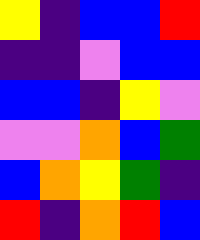[["yellow", "indigo", "blue", "blue", "red"], ["indigo", "indigo", "violet", "blue", "blue"], ["blue", "blue", "indigo", "yellow", "violet"], ["violet", "violet", "orange", "blue", "green"], ["blue", "orange", "yellow", "green", "indigo"], ["red", "indigo", "orange", "red", "blue"]]